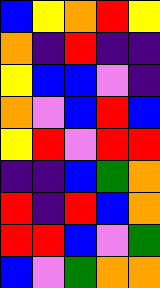[["blue", "yellow", "orange", "red", "yellow"], ["orange", "indigo", "red", "indigo", "indigo"], ["yellow", "blue", "blue", "violet", "indigo"], ["orange", "violet", "blue", "red", "blue"], ["yellow", "red", "violet", "red", "red"], ["indigo", "indigo", "blue", "green", "orange"], ["red", "indigo", "red", "blue", "orange"], ["red", "red", "blue", "violet", "green"], ["blue", "violet", "green", "orange", "orange"]]